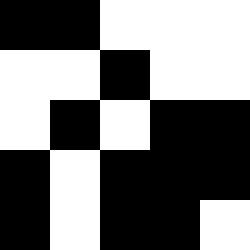[["black", "black", "white", "white", "white"], ["white", "white", "black", "white", "white"], ["white", "black", "white", "black", "black"], ["black", "white", "black", "black", "black"], ["black", "white", "black", "black", "white"]]